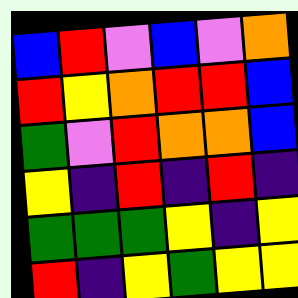[["blue", "red", "violet", "blue", "violet", "orange"], ["red", "yellow", "orange", "red", "red", "blue"], ["green", "violet", "red", "orange", "orange", "blue"], ["yellow", "indigo", "red", "indigo", "red", "indigo"], ["green", "green", "green", "yellow", "indigo", "yellow"], ["red", "indigo", "yellow", "green", "yellow", "yellow"]]